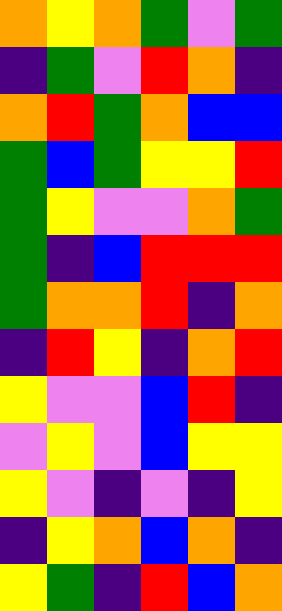[["orange", "yellow", "orange", "green", "violet", "green"], ["indigo", "green", "violet", "red", "orange", "indigo"], ["orange", "red", "green", "orange", "blue", "blue"], ["green", "blue", "green", "yellow", "yellow", "red"], ["green", "yellow", "violet", "violet", "orange", "green"], ["green", "indigo", "blue", "red", "red", "red"], ["green", "orange", "orange", "red", "indigo", "orange"], ["indigo", "red", "yellow", "indigo", "orange", "red"], ["yellow", "violet", "violet", "blue", "red", "indigo"], ["violet", "yellow", "violet", "blue", "yellow", "yellow"], ["yellow", "violet", "indigo", "violet", "indigo", "yellow"], ["indigo", "yellow", "orange", "blue", "orange", "indigo"], ["yellow", "green", "indigo", "red", "blue", "orange"]]